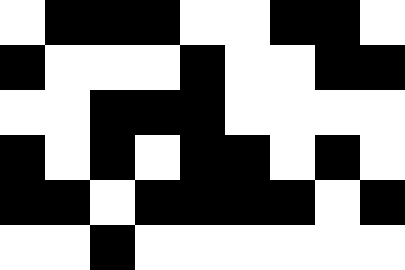[["white", "black", "black", "black", "white", "white", "black", "black", "white"], ["black", "white", "white", "white", "black", "white", "white", "black", "black"], ["white", "white", "black", "black", "black", "white", "white", "white", "white"], ["black", "white", "black", "white", "black", "black", "white", "black", "white"], ["black", "black", "white", "black", "black", "black", "black", "white", "black"], ["white", "white", "black", "white", "white", "white", "white", "white", "white"]]